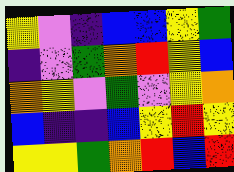[["yellow", "violet", "indigo", "blue", "blue", "yellow", "green"], ["indigo", "violet", "green", "orange", "red", "yellow", "blue"], ["orange", "yellow", "violet", "green", "violet", "yellow", "orange"], ["blue", "indigo", "indigo", "blue", "yellow", "red", "yellow"], ["yellow", "yellow", "green", "orange", "red", "blue", "red"]]